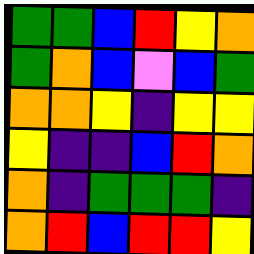[["green", "green", "blue", "red", "yellow", "orange"], ["green", "orange", "blue", "violet", "blue", "green"], ["orange", "orange", "yellow", "indigo", "yellow", "yellow"], ["yellow", "indigo", "indigo", "blue", "red", "orange"], ["orange", "indigo", "green", "green", "green", "indigo"], ["orange", "red", "blue", "red", "red", "yellow"]]